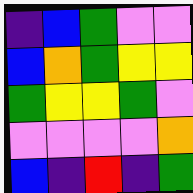[["indigo", "blue", "green", "violet", "violet"], ["blue", "orange", "green", "yellow", "yellow"], ["green", "yellow", "yellow", "green", "violet"], ["violet", "violet", "violet", "violet", "orange"], ["blue", "indigo", "red", "indigo", "green"]]